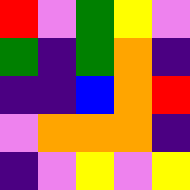[["red", "violet", "green", "yellow", "violet"], ["green", "indigo", "green", "orange", "indigo"], ["indigo", "indigo", "blue", "orange", "red"], ["violet", "orange", "orange", "orange", "indigo"], ["indigo", "violet", "yellow", "violet", "yellow"]]